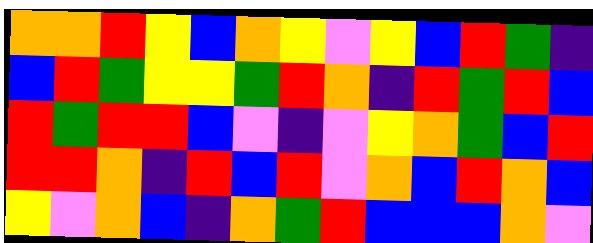[["orange", "orange", "red", "yellow", "blue", "orange", "yellow", "violet", "yellow", "blue", "red", "green", "indigo"], ["blue", "red", "green", "yellow", "yellow", "green", "red", "orange", "indigo", "red", "green", "red", "blue"], ["red", "green", "red", "red", "blue", "violet", "indigo", "violet", "yellow", "orange", "green", "blue", "red"], ["red", "red", "orange", "indigo", "red", "blue", "red", "violet", "orange", "blue", "red", "orange", "blue"], ["yellow", "violet", "orange", "blue", "indigo", "orange", "green", "red", "blue", "blue", "blue", "orange", "violet"]]